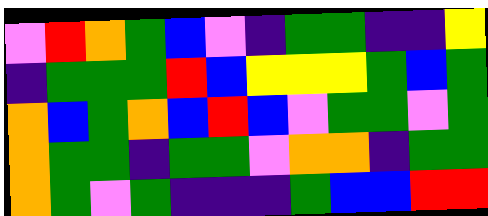[["violet", "red", "orange", "green", "blue", "violet", "indigo", "green", "green", "indigo", "indigo", "yellow"], ["indigo", "green", "green", "green", "red", "blue", "yellow", "yellow", "yellow", "green", "blue", "green"], ["orange", "blue", "green", "orange", "blue", "red", "blue", "violet", "green", "green", "violet", "green"], ["orange", "green", "green", "indigo", "green", "green", "violet", "orange", "orange", "indigo", "green", "green"], ["orange", "green", "violet", "green", "indigo", "indigo", "indigo", "green", "blue", "blue", "red", "red"]]